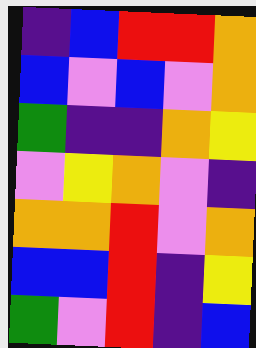[["indigo", "blue", "red", "red", "orange"], ["blue", "violet", "blue", "violet", "orange"], ["green", "indigo", "indigo", "orange", "yellow"], ["violet", "yellow", "orange", "violet", "indigo"], ["orange", "orange", "red", "violet", "orange"], ["blue", "blue", "red", "indigo", "yellow"], ["green", "violet", "red", "indigo", "blue"]]